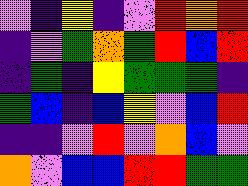[["violet", "indigo", "yellow", "indigo", "violet", "red", "orange", "red"], ["indigo", "violet", "green", "orange", "green", "red", "blue", "red"], ["indigo", "green", "indigo", "yellow", "green", "green", "green", "indigo"], ["green", "blue", "indigo", "blue", "yellow", "violet", "blue", "red"], ["indigo", "indigo", "violet", "red", "violet", "orange", "blue", "violet"], ["orange", "violet", "blue", "blue", "red", "red", "green", "green"]]